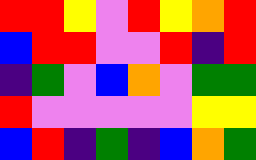[["red", "red", "yellow", "violet", "red", "yellow", "orange", "red"], ["blue", "red", "red", "violet", "violet", "red", "indigo", "red"], ["indigo", "green", "violet", "blue", "orange", "violet", "green", "green"], ["red", "violet", "violet", "violet", "violet", "violet", "yellow", "yellow"], ["blue", "red", "indigo", "green", "indigo", "blue", "orange", "green"]]